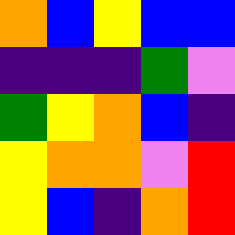[["orange", "blue", "yellow", "blue", "blue"], ["indigo", "indigo", "indigo", "green", "violet"], ["green", "yellow", "orange", "blue", "indigo"], ["yellow", "orange", "orange", "violet", "red"], ["yellow", "blue", "indigo", "orange", "red"]]